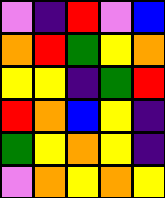[["violet", "indigo", "red", "violet", "blue"], ["orange", "red", "green", "yellow", "orange"], ["yellow", "yellow", "indigo", "green", "red"], ["red", "orange", "blue", "yellow", "indigo"], ["green", "yellow", "orange", "yellow", "indigo"], ["violet", "orange", "yellow", "orange", "yellow"]]